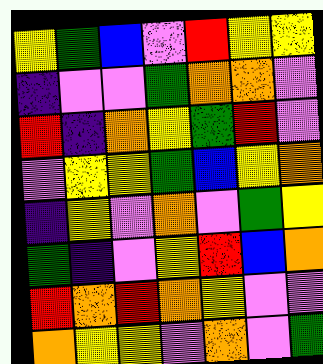[["yellow", "green", "blue", "violet", "red", "yellow", "yellow"], ["indigo", "violet", "violet", "green", "orange", "orange", "violet"], ["red", "indigo", "orange", "yellow", "green", "red", "violet"], ["violet", "yellow", "yellow", "green", "blue", "yellow", "orange"], ["indigo", "yellow", "violet", "orange", "violet", "green", "yellow"], ["green", "indigo", "violet", "yellow", "red", "blue", "orange"], ["red", "orange", "red", "orange", "yellow", "violet", "violet"], ["orange", "yellow", "yellow", "violet", "orange", "violet", "green"]]